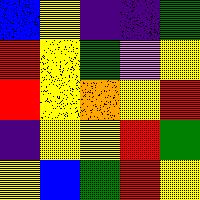[["blue", "yellow", "indigo", "indigo", "green"], ["red", "yellow", "green", "violet", "yellow"], ["red", "yellow", "orange", "yellow", "red"], ["indigo", "yellow", "yellow", "red", "green"], ["yellow", "blue", "green", "red", "yellow"]]